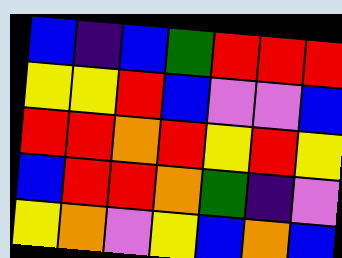[["blue", "indigo", "blue", "green", "red", "red", "red"], ["yellow", "yellow", "red", "blue", "violet", "violet", "blue"], ["red", "red", "orange", "red", "yellow", "red", "yellow"], ["blue", "red", "red", "orange", "green", "indigo", "violet"], ["yellow", "orange", "violet", "yellow", "blue", "orange", "blue"]]